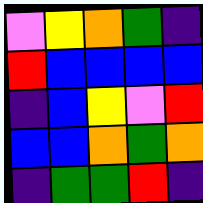[["violet", "yellow", "orange", "green", "indigo"], ["red", "blue", "blue", "blue", "blue"], ["indigo", "blue", "yellow", "violet", "red"], ["blue", "blue", "orange", "green", "orange"], ["indigo", "green", "green", "red", "indigo"]]